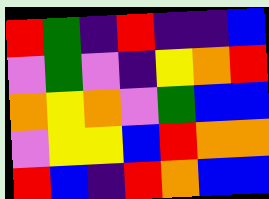[["red", "green", "indigo", "red", "indigo", "indigo", "blue"], ["violet", "green", "violet", "indigo", "yellow", "orange", "red"], ["orange", "yellow", "orange", "violet", "green", "blue", "blue"], ["violet", "yellow", "yellow", "blue", "red", "orange", "orange"], ["red", "blue", "indigo", "red", "orange", "blue", "blue"]]